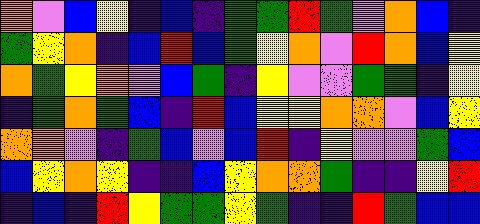[["orange", "violet", "blue", "yellow", "indigo", "blue", "indigo", "green", "green", "red", "green", "violet", "orange", "blue", "indigo"], ["green", "yellow", "orange", "indigo", "blue", "red", "blue", "green", "yellow", "orange", "violet", "red", "orange", "blue", "yellow"], ["orange", "green", "yellow", "orange", "violet", "blue", "green", "indigo", "yellow", "violet", "violet", "green", "green", "indigo", "yellow"], ["indigo", "green", "orange", "green", "blue", "indigo", "red", "blue", "yellow", "yellow", "orange", "orange", "violet", "blue", "yellow"], ["orange", "orange", "violet", "indigo", "green", "blue", "violet", "blue", "red", "indigo", "yellow", "violet", "violet", "green", "blue"], ["blue", "yellow", "orange", "yellow", "indigo", "indigo", "blue", "yellow", "orange", "orange", "green", "indigo", "indigo", "yellow", "red"], ["indigo", "blue", "indigo", "red", "yellow", "green", "green", "yellow", "green", "indigo", "indigo", "red", "green", "blue", "blue"]]